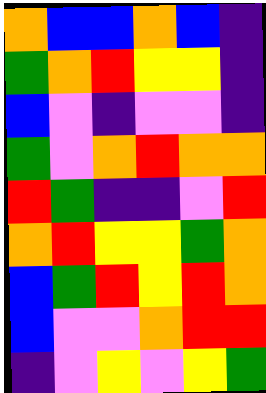[["orange", "blue", "blue", "orange", "blue", "indigo"], ["green", "orange", "red", "yellow", "yellow", "indigo"], ["blue", "violet", "indigo", "violet", "violet", "indigo"], ["green", "violet", "orange", "red", "orange", "orange"], ["red", "green", "indigo", "indigo", "violet", "red"], ["orange", "red", "yellow", "yellow", "green", "orange"], ["blue", "green", "red", "yellow", "red", "orange"], ["blue", "violet", "violet", "orange", "red", "red"], ["indigo", "violet", "yellow", "violet", "yellow", "green"]]